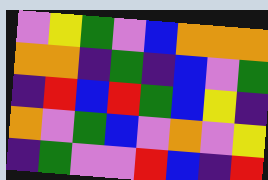[["violet", "yellow", "green", "violet", "blue", "orange", "orange", "orange"], ["orange", "orange", "indigo", "green", "indigo", "blue", "violet", "green"], ["indigo", "red", "blue", "red", "green", "blue", "yellow", "indigo"], ["orange", "violet", "green", "blue", "violet", "orange", "violet", "yellow"], ["indigo", "green", "violet", "violet", "red", "blue", "indigo", "red"]]